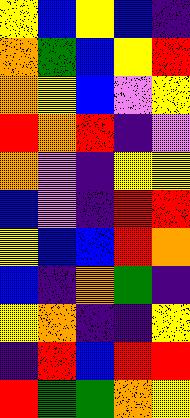[["yellow", "blue", "yellow", "blue", "indigo"], ["orange", "green", "blue", "yellow", "red"], ["orange", "yellow", "blue", "violet", "yellow"], ["red", "orange", "red", "indigo", "violet"], ["orange", "violet", "indigo", "yellow", "yellow"], ["blue", "violet", "indigo", "red", "red"], ["yellow", "blue", "blue", "red", "orange"], ["blue", "indigo", "orange", "green", "indigo"], ["yellow", "orange", "indigo", "indigo", "yellow"], ["indigo", "red", "blue", "red", "red"], ["red", "green", "green", "orange", "yellow"]]